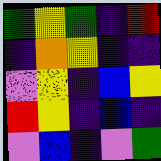[["green", "yellow", "green", "indigo", "red"], ["indigo", "orange", "yellow", "indigo", "indigo"], ["violet", "yellow", "indigo", "blue", "yellow"], ["red", "yellow", "indigo", "blue", "indigo"], ["violet", "blue", "indigo", "violet", "green"]]